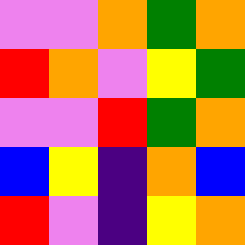[["violet", "violet", "orange", "green", "orange"], ["red", "orange", "violet", "yellow", "green"], ["violet", "violet", "red", "green", "orange"], ["blue", "yellow", "indigo", "orange", "blue"], ["red", "violet", "indigo", "yellow", "orange"]]